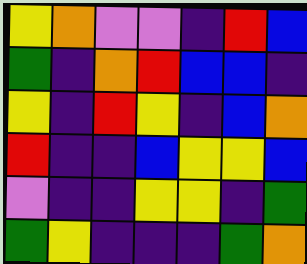[["yellow", "orange", "violet", "violet", "indigo", "red", "blue"], ["green", "indigo", "orange", "red", "blue", "blue", "indigo"], ["yellow", "indigo", "red", "yellow", "indigo", "blue", "orange"], ["red", "indigo", "indigo", "blue", "yellow", "yellow", "blue"], ["violet", "indigo", "indigo", "yellow", "yellow", "indigo", "green"], ["green", "yellow", "indigo", "indigo", "indigo", "green", "orange"]]